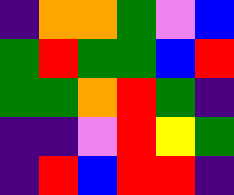[["indigo", "orange", "orange", "green", "violet", "blue"], ["green", "red", "green", "green", "blue", "red"], ["green", "green", "orange", "red", "green", "indigo"], ["indigo", "indigo", "violet", "red", "yellow", "green"], ["indigo", "red", "blue", "red", "red", "indigo"]]